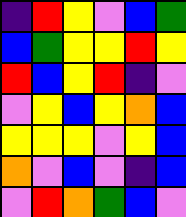[["indigo", "red", "yellow", "violet", "blue", "green"], ["blue", "green", "yellow", "yellow", "red", "yellow"], ["red", "blue", "yellow", "red", "indigo", "violet"], ["violet", "yellow", "blue", "yellow", "orange", "blue"], ["yellow", "yellow", "yellow", "violet", "yellow", "blue"], ["orange", "violet", "blue", "violet", "indigo", "blue"], ["violet", "red", "orange", "green", "blue", "violet"]]